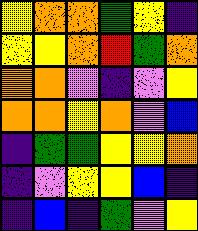[["yellow", "orange", "orange", "green", "yellow", "indigo"], ["yellow", "yellow", "orange", "red", "green", "orange"], ["orange", "orange", "violet", "indigo", "violet", "yellow"], ["orange", "orange", "yellow", "orange", "violet", "blue"], ["indigo", "green", "green", "yellow", "yellow", "orange"], ["indigo", "violet", "yellow", "yellow", "blue", "indigo"], ["indigo", "blue", "indigo", "green", "violet", "yellow"]]